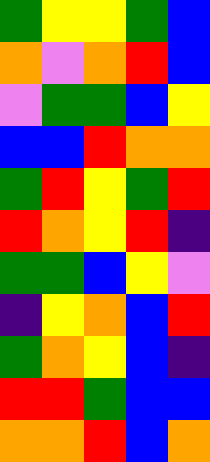[["green", "yellow", "yellow", "green", "blue"], ["orange", "violet", "orange", "red", "blue"], ["violet", "green", "green", "blue", "yellow"], ["blue", "blue", "red", "orange", "orange"], ["green", "red", "yellow", "green", "red"], ["red", "orange", "yellow", "red", "indigo"], ["green", "green", "blue", "yellow", "violet"], ["indigo", "yellow", "orange", "blue", "red"], ["green", "orange", "yellow", "blue", "indigo"], ["red", "red", "green", "blue", "blue"], ["orange", "orange", "red", "blue", "orange"]]